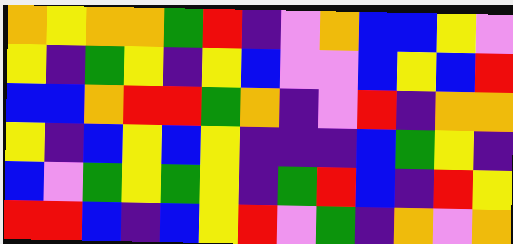[["orange", "yellow", "orange", "orange", "green", "red", "indigo", "violet", "orange", "blue", "blue", "yellow", "violet"], ["yellow", "indigo", "green", "yellow", "indigo", "yellow", "blue", "violet", "violet", "blue", "yellow", "blue", "red"], ["blue", "blue", "orange", "red", "red", "green", "orange", "indigo", "violet", "red", "indigo", "orange", "orange"], ["yellow", "indigo", "blue", "yellow", "blue", "yellow", "indigo", "indigo", "indigo", "blue", "green", "yellow", "indigo"], ["blue", "violet", "green", "yellow", "green", "yellow", "indigo", "green", "red", "blue", "indigo", "red", "yellow"], ["red", "red", "blue", "indigo", "blue", "yellow", "red", "violet", "green", "indigo", "orange", "violet", "orange"]]